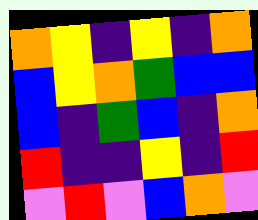[["orange", "yellow", "indigo", "yellow", "indigo", "orange"], ["blue", "yellow", "orange", "green", "blue", "blue"], ["blue", "indigo", "green", "blue", "indigo", "orange"], ["red", "indigo", "indigo", "yellow", "indigo", "red"], ["violet", "red", "violet", "blue", "orange", "violet"]]